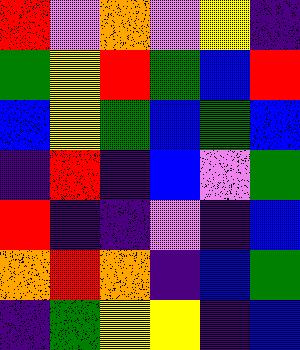[["red", "violet", "orange", "violet", "yellow", "indigo"], ["green", "yellow", "red", "green", "blue", "red"], ["blue", "yellow", "green", "blue", "green", "blue"], ["indigo", "red", "indigo", "blue", "violet", "green"], ["red", "indigo", "indigo", "violet", "indigo", "blue"], ["orange", "red", "orange", "indigo", "blue", "green"], ["indigo", "green", "yellow", "yellow", "indigo", "blue"]]